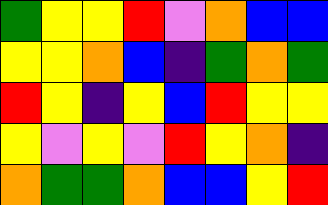[["green", "yellow", "yellow", "red", "violet", "orange", "blue", "blue"], ["yellow", "yellow", "orange", "blue", "indigo", "green", "orange", "green"], ["red", "yellow", "indigo", "yellow", "blue", "red", "yellow", "yellow"], ["yellow", "violet", "yellow", "violet", "red", "yellow", "orange", "indigo"], ["orange", "green", "green", "orange", "blue", "blue", "yellow", "red"]]